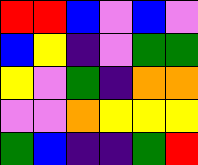[["red", "red", "blue", "violet", "blue", "violet"], ["blue", "yellow", "indigo", "violet", "green", "green"], ["yellow", "violet", "green", "indigo", "orange", "orange"], ["violet", "violet", "orange", "yellow", "yellow", "yellow"], ["green", "blue", "indigo", "indigo", "green", "red"]]